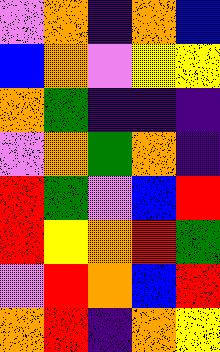[["violet", "orange", "indigo", "orange", "blue"], ["blue", "orange", "violet", "yellow", "yellow"], ["orange", "green", "indigo", "indigo", "indigo"], ["violet", "orange", "green", "orange", "indigo"], ["red", "green", "violet", "blue", "red"], ["red", "yellow", "orange", "red", "green"], ["violet", "red", "orange", "blue", "red"], ["orange", "red", "indigo", "orange", "yellow"]]